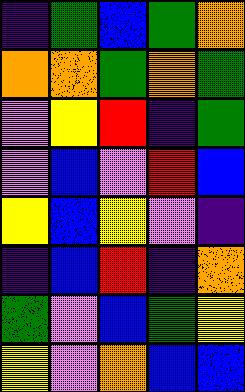[["indigo", "green", "blue", "green", "orange"], ["orange", "orange", "green", "orange", "green"], ["violet", "yellow", "red", "indigo", "green"], ["violet", "blue", "violet", "red", "blue"], ["yellow", "blue", "yellow", "violet", "indigo"], ["indigo", "blue", "red", "indigo", "orange"], ["green", "violet", "blue", "green", "yellow"], ["yellow", "violet", "orange", "blue", "blue"]]